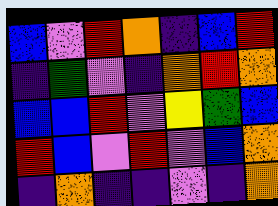[["blue", "violet", "red", "orange", "indigo", "blue", "red"], ["indigo", "green", "violet", "indigo", "orange", "red", "orange"], ["blue", "blue", "red", "violet", "yellow", "green", "blue"], ["red", "blue", "violet", "red", "violet", "blue", "orange"], ["indigo", "orange", "indigo", "indigo", "violet", "indigo", "orange"]]